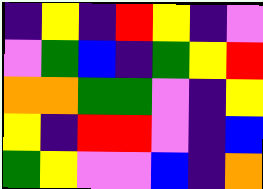[["indigo", "yellow", "indigo", "red", "yellow", "indigo", "violet"], ["violet", "green", "blue", "indigo", "green", "yellow", "red"], ["orange", "orange", "green", "green", "violet", "indigo", "yellow"], ["yellow", "indigo", "red", "red", "violet", "indigo", "blue"], ["green", "yellow", "violet", "violet", "blue", "indigo", "orange"]]